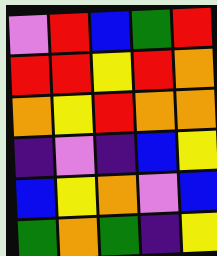[["violet", "red", "blue", "green", "red"], ["red", "red", "yellow", "red", "orange"], ["orange", "yellow", "red", "orange", "orange"], ["indigo", "violet", "indigo", "blue", "yellow"], ["blue", "yellow", "orange", "violet", "blue"], ["green", "orange", "green", "indigo", "yellow"]]